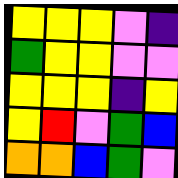[["yellow", "yellow", "yellow", "violet", "indigo"], ["green", "yellow", "yellow", "violet", "violet"], ["yellow", "yellow", "yellow", "indigo", "yellow"], ["yellow", "red", "violet", "green", "blue"], ["orange", "orange", "blue", "green", "violet"]]